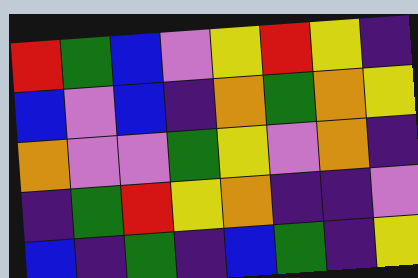[["red", "green", "blue", "violet", "yellow", "red", "yellow", "indigo"], ["blue", "violet", "blue", "indigo", "orange", "green", "orange", "yellow"], ["orange", "violet", "violet", "green", "yellow", "violet", "orange", "indigo"], ["indigo", "green", "red", "yellow", "orange", "indigo", "indigo", "violet"], ["blue", "indigo", "green", "indigo", "blue", "green", "indigo", "yellow"]]